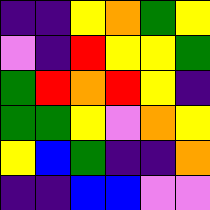[["indigo", "indigo", "yellow", "orange", "green", "yellow"], ["violet", "indigo", "red", "yellow", "yellow", "green"], ["green", "red", "orange", "red", "yellow", "indigo"], ["green", "green", "yellow", "violet", "orange", "yellow"], ["yellow", "blue", "green", "indigo", "indigo", "orange"], ["indigo", "indigo", "blue", "blue", "violet", "violet"]]